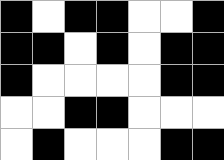[["black", "white", "black", "black", "white", "white", "black"], ["black", "black", "white", "black", "white", "black", "black"], ["black", "white", "white", "white", "white", "black", "black"], ["white", "white", "black", "black", "white", "white", "white"], ["white", "black", "white", "white", "white", "black", "black"]]